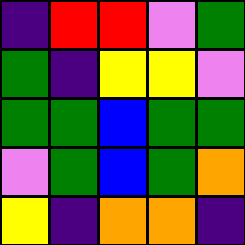[["indigo", "red", "red", "violet", "green"], ["green", "indigo", "yellow", "yellow", "violet"], ["green", "green", "blue", "green", "green"], ["violet", "green", "blue", "green", "orange"], ["yellow", "indigo", "orange", "orange", "indigo"]]